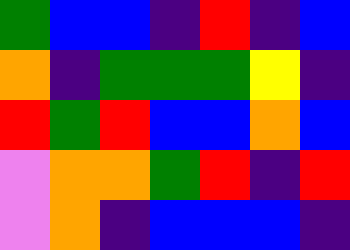[["green", "blue", "blue", "indigo", "red", "indigo", "blue"], ["orange", "indigo", "green", "green", "green", "yellow", "indigo"], ["red", "green", "red", "blue", "blue", "orange", "blue"], ["violet", "orange", "orange", "green", "red", "indigo", "red"], ["violet", "orange", "indigo", "blue", "blue", "blue", "indigo"]]